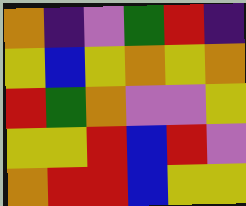[["orange", "indigo", "violet", "green", "red", "indigo"], ["yellow", "blue", "yellow", "orange", "yellow", "orange"], ["red", "green", "orange", "violet", "violet", "yellow"], ["yellow", "yellow", "red", "blue", "red", "violet"], ["orange", "red", "red", "blue", "yellow", "yellow"]]